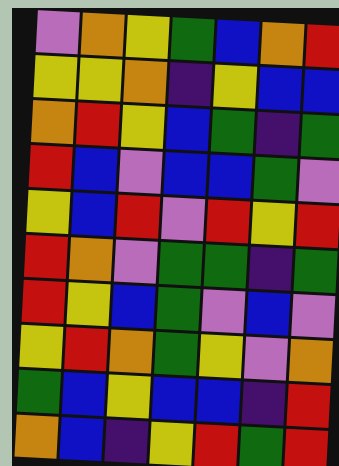[["violet", "orange", "yellow", "green", "blue", "orange", "red"], ["yellow", "yellow", "orange", "indigo", "yellow", "blue", "blue"], ["orange", "red", "yellow", "blue", "green", "indigo", "green"], ["red", "blue", "violet", "blue", "blue", "green", "violet"], ["yellow", "blue", "red", "violet", "red", "yellow", "red"], ["red", "orange", "violet", "green", "green", "indigo", "green"], ["red", "yellow", "blue", "green", "violet", "blue", "violet"], ["yellow", "red", "orange", "green", "yellow", "violet", "orange"], ["green", "blue", "yellow", "blue", "blue", "indigo", "red"], ["orange", "blue", "indigo", "yellow", "red", "green", "red"]]